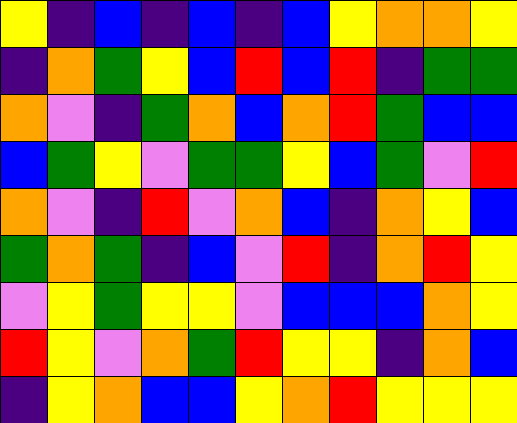[["yellow", "indigo", "blue", "indigo", "blue", "indigo", "blue", "yellow", "orange", "orange", "yellow"], ["indigo", "orange", "green", "yellow", "blue", "red", "blue", "red", "indigo", "green", "green"], ["orange", "violet", "indigo", "green", "orange", "blue", "orange", "red", "green", "blue", "blue"], ["blue", "green", "yellow", "violet", "green", "green", "yellow", "blue", "green", "violet", "red"], ["orange", "violet", "indigo", "red", "violet", "orange", "blue", "indigo", "orange", "yellow", "blue"], ["green", "orange", "green", "indigo", "blue", "violet", "red", "indigo", "orange", "red", "yellow"], ["violet", "yellow", "green", "yellow", "yellow", "violet", "blue", "blue", "blue", "orange", "yellow"], ["red", "yellow", "violet", "orange", "green", "red", "yellow", "yellow", "indigo", "orange", "blue"], ["indigo", "yellow", "orange", "blue", "blue", "yellow", "orange", "red", "yellow", "yellow", "yellow"]]